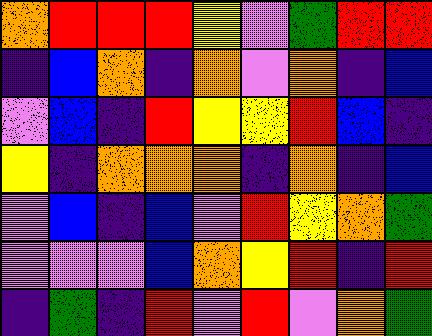[["orange", "red", "red", "red", "yellow", "violet", "green", "red", "red"], ["indigo", "blue", "orange", "indigo", "orange", "violet", "orange", "indigo", "blue"], ["violet", "blue", "indigo", "red", "yellow", "yellow", "red", "blue", "indigo"], ["yellow", "indigo", "orange", "orange", "orange", "indigo", "orange", "indigo", "blue"], ["violet", "blue", "indigo", "blue", "violet", "red", "yellow", "orange", "green"], ["violet", "violet", "violet", "blue", "orange", "yellow", "red", "indigo", "red"], ["indigo", "green", "indigo", "red", "violet", "red", "violet", "orange", "green"]]